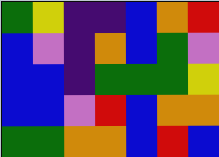[["green", "yellow", "indigo", "indigo", "blue", "orange", "red"], ["blue", "violet", "indigo", "orange", "blue", "green", "violet"], ["blue", "blue", "indigo", "green", "green", "green", "yellow"], ["blue", "blue", "violet", "red", "blue", "orange", "orange"], ["green", "green", "orange", "orange", "blue", "red", "blue"]]